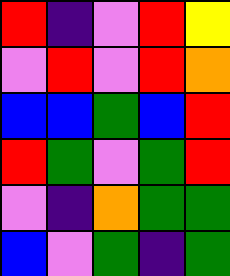[["red", "indigo", "violet", "red", "yellow"], ["violet", "red", "violet", "red", "orange"], ["blue", "blue", "green", "blue", "red"], ["red", "green", "violet", "green", "red"], ["violet", "indigo", "orange", "green", "green"], ["blue", "violet", "green", "indigo", "green"]]